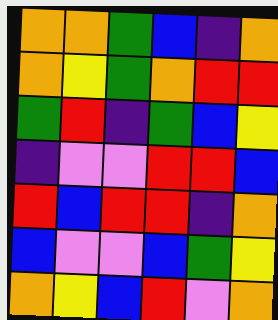[["orange", "orange", "green", "blue", "indigo", "orange"], ["orange", "yellow", "green", "orange", "red", "red"], ["green", "red", "indigo", "green", "blue", "yellow"], ["indigo", "violet", "violet", "red", "red", "blue"], ["red", "blue", "red", "red", "indigo", "orange"], ["blue", "violet", "violet", "blue", "green", "yellow"], ["orange", "yellow", "blue", "red", "violet", "orange"]]